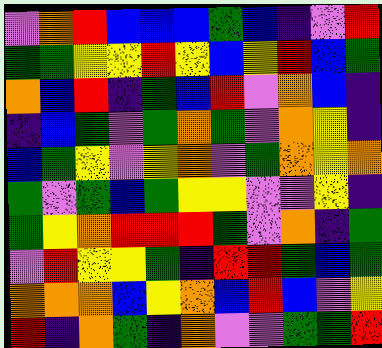[["violet", "orange", "red", "blue", "blue", "blue", "green", "blue", "indigo", "violet", "red"], ["green", "green", "yellow", "yellow", "red", "yellow", "blue", "yellow", "red", "blue", "green"], ["orange", "blue", "red", "indigo", "green", "blue", "red", "violet", "orange", "blue", "indigo"], ["indigo", "blue", "green", "violet", "green", "orange", "green", "violet", "orange", "yellow", "indigo"], ["blue", "green", "yellow", "violet", "yellow", "orange", "violet", "green", "orange", "yellow", "orange"], ["green", "violet", "green", "blue", "green", "yellow", "yellow", "violet", "violet", "yellow", "indigo"], ["green", "yellow", "orange", "red", "red", "red", "green", "violet", "orange", "indigo", "green"], ["violet", "red", "yellow", "yellow", "green", "indigo", "red", "red", "green", "blue", "green"], ["orange", "orange", "orange", "blue", "yellow", "orange", "blue", "red", "blue", "violet", "yellow"], ["red", "indigo", "orange", "green", "indigo", "orange", "violet", "violet", "green", "green", "red"]]